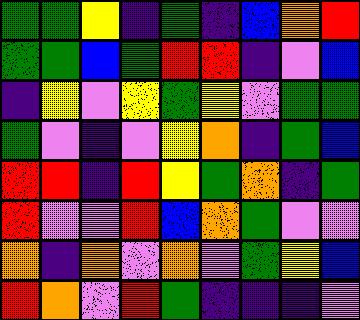[["green", "green", "yellow", "indigo", "green", "indigo", "blue", "orange", "red"], ["green", "green", "blue", "green", "red", "red", "indigo", "violet", "blue"], ["indigo", "yellow", "violet", "yellow", "green", "yellow", "violet", "green", "green"], ["green", "violet", "indigo", "violet", "yellow", "orange", "indigo", "green", "blue"], ["red", "red", "indigo", "red", "yellow", "green", "orange", "indigo", "green"], ["red", "violet", "violet", "red", "blue", "orange", "green", "violet", "violet"], ["orange", "indigo", "orange", "violet", "orange", "violet", "green", "yellow", "blue"], ["red", "orange", "violet", "red", "green", "indigo", "indigo", "indigo", "violet"]]